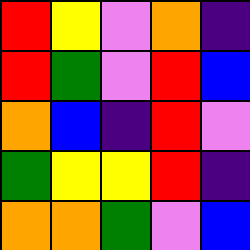[["red", "yellow", "violet", "orange", "indigo"], ["red", "green", "violet", "red", "blue"], ["orange", "blue", "indigo", "red", "violet"], ["green", "yellow", "yellow", "red", "indigo"], ["orange", "orange", "green", "violet", "blue"]]